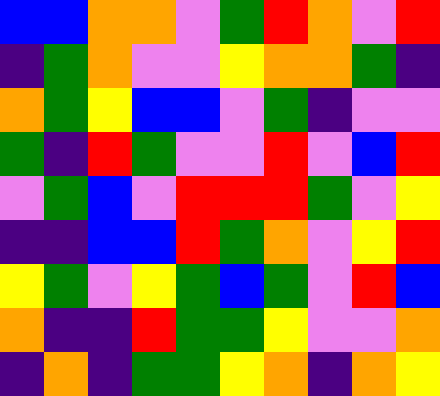[["blue", "blue", "orange", "orange", "violet", "green", "red", "orange", "violet", "red"], ["indigo", "green", "orange", "violet", "violet", "yellow", "orange", "orange", "green", "indigo"], ["orange", "green", "yellow", "blue", "blue", "violet", "green", "indigo", "violet", "violet"], ["green", "indigo", "red", "green", "violet", "violet", "red", "violet", "blue", "red"], ["violet", "green", "blue", "violet", "red", "red", "red", "green", "violet", "yellow"], ["indigo", "indigo", "blue", "blue", "red", "green", "orange", "violet", "yellow", "red"], ["yellow", "green", "violet", "yellow", "green", "blue", "green", "violet", "red", "blue"], ["orange", "indigo", "indigo", "red", "green", "green", "yellow", "violet", "violet", "orange"], ["indigo", "orange", "indigo", "green", "green", "yellow", "orange", "indigo", "orange", "yellow"]]